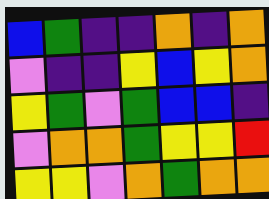[["blue", "green", "indigo", "indigo", "orange", "indigo", "orange"], ["violet", "indigo", "indigo", "yellow", "blue", "yellow", "orange"], ["yellow", "green", "violet", "green", "blue", "blue", "indigo"], ["violet", "orange", "orange", "green", "yellow", "yellow", "red"], ["yellow", "yellow", "violet", "orange", "green", "orange", "orange"]]